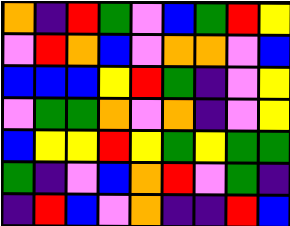[["orange", "indigo", "red", "green", "violet", "blue", "green", "red", "yellow"], ["violet", "red", "orange", "blue", "violet", "orange", "orange", "violet", "blue"], ["blue", "blue", "blue", "yellow", "red", "green", "indigo", "violet", "yellow"], ["violet", "green", "green", "orange", "violet", "orange", "indigo", "violet", "yellow"], ["blue", "yellow", "yellow", "red", "yellow", "green", "yellow", "green", "green"], ["green", "indigo", "violet", "blue", "orange", "red", "violet", "green", "indigo"], ["indigo", "red", "blue", "violet", "orange", "indigo", "indigo", "red", "blue"]]